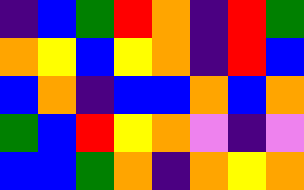[["indigo", "blue", "green", "red", "orange", "indigo", "red", "green"], ["orange", "yellow", "blue", "yellow", "orange", "indigo", "red", "blue"], ["blue", "orange", "indigo", "blue", "blue", "orange", "blue", "orange"], ["green", "blue", "red", "yellow", "orange", "violet", "indigo", "violet"], ["blue", "blue", "green", "orange", "indigo", "orange", "yellow", "orange"]]